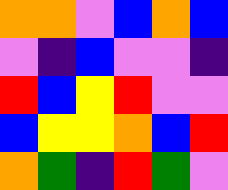[["orange", "orange", "violet", "blue", "orange", "blue"], ["violet", "indigo", "blue", "violet", "violet", "indigo"], ["red", "blue", "yellow", "red", "violet", "violet"], ["blue", "yellow", "yellow", "orange", "blue", "red"], ["orange", "green", "indigo", "red", "green", "violet"]]